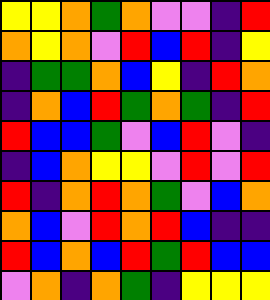[["yellow", "yellow", "orange", "green", "orange", "violet", "violet", "indigo", "red"], ["orange", "yellow", "orange", "violet", "red", "blue", "red", "indigo", "yellow"], ["indigo", "green", "green", "orange", "blue", "yellow", "indigo", "red", "orange"], ["indigo", "orange", "blue", "red", "green", "orange", "green", "indigo", "red"], ["red", "blue", "blue", "green", "violet", "blue", "red", "violet", "indigo"], ["indigo", "blue", "orange", "yellow", "yellow", "violet", "red", "violet", "red"], ["red", "indigo", "orange", "red", "orange", "green", "violet", "blue", "orange"], ["orange", "blue", "violet", "red", "orange", "red", "blue", "indigo", "indigo"], ["red", "blue", "orange", "blue", "red", "green", "red", "blue", "blue"], ["violet", "orange", "indigo", "orange", "green", "indigo", "yellow", "yellow", "yellow"]]